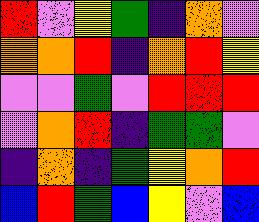[["red", "violet", "yellow", "green", "indigo", "orange", "violet"], ["orange", "orange", "red", "indigo", "orange", "red", "yellow"], ["violet", "violet", "green", "violet", "red", "red", "red"], ["violet", "orange", "red", "indigo", "green", "green", "violet"], ["indigo", "orange", "indigo", "green", "yellow", "orange", "red"], ["blue", "red", "green", "blue", "yellow", "violet", "blue"]]